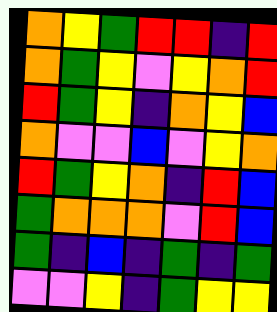[["orange", "yellow", "green", "red", "red", "indigo", "red"], ["orange", "green", "yellow", "violet", "yellow", "orange", "red"], ["red", "green", "yellow", "indigo", "orange", "yellow", "blue"], ["orange", "violet", "violet", "blue", "violet", "yellow", "orange"], ["red", "green", "yellow", "orange", "indigo", "red", "blue"], ["green", "orange", "orange", "orange", "violet", "red", "blue"], ["green", "indigo", "blue", "indigo", "green", "indigo", "green"], ["violet", "violet", "yellow", "indigo", "green", "yellow", "yellow"]]